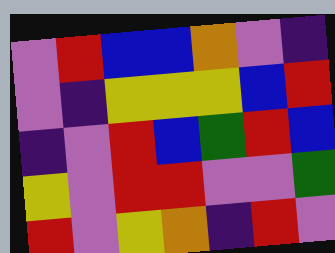[["violet", "red", "blue", "blue", "orange", "violet", "indigo"], ["violet", "indigo", "yellow", "yellow", "yellow", "blue", "red"], ["indigo", "violet", "red", "blue", "green", "red", "blue"], ["yellow", "violet", "red", "red", "violet", "violet", "green"], ["red", "violet", "yellow", "orange", "indigo", "red", "violet"]]